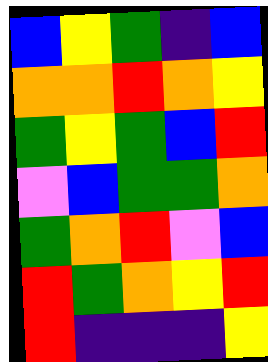[["blue", "yellow", "green", "indigo", "blue"], ["orange", "orange", "red", "orange", "yellow"], ["green", "yellow", "green", "blue", "red"], ["violet", "blue", "green", "green", "orange"], ["green", "orange", "red", "violet", "blue"], ["red", "green", "orange", "yellow", "red"], ["red", "indigo", "indigo", "indigo", "yellow"]]